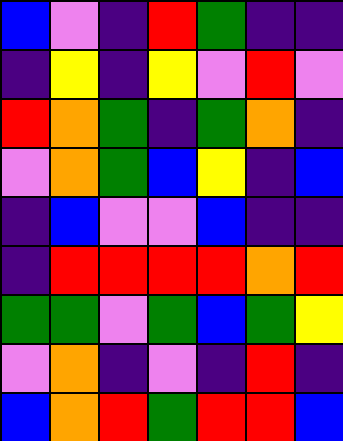[["blue", "violet", "indigo", "red", "green", "indigo", "indigo"], ["indigo", "yellow", "indigo", "yellow", "violet", "red", "violet"], ["red", "orange", "green", "indigo", "green", "orange", "indigo"], ["violet", "orange", "green", "blue", "yellow", "indigo", "blue"], ["indigo", "blue", "violet", "violet", "blue", "indigo", "indigo"], ["indigo", "red", "red", "red", "red", "orange", "red"], ["green", "green", "violet", "green", "blue", "green", "yellow"], ["violet", "orange", "indigo", "violet", "indigo", "red", "indigo"], ["blue", "orange", "red", "green", "red", "red", "blue"]]